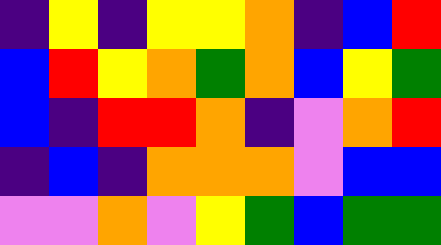[["indigo", "yellow", "indigo", "yellow", "yellow", "orange", "indigo", "blue", "red"], ["blue", "red", "yellow", "orange", "green", "orange", "blue", "yellow", "green"], ["blue", "indigo", "red", "red", "orange", "indigo", "violet", "orange", "red"], ["indigo", "blue", "indigo", "orange", "orange", "orange", "violet", "blue", "blue"], ["violet", "violet", "orange", "violet", "yellow", "green", "blue", "green", "green"]]